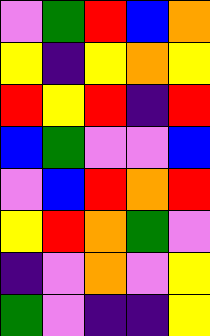[["violet", "green", "red", "blue", "orange"], ["yellow", "indigo", "yellow", "orange", "yellow"], ["red", "yellow", "red", "indigo", "red"], ["blue", "green", "violet", "violet", "blue"], ["violet", "blue", "red", "orange", "red"], ["yellow", "red", "orange", "green", "violet"], ["indigo", "violet", "orange", "violet", "yellow"], ["green", "violet", "indigo", "indigo", "yellow"]]